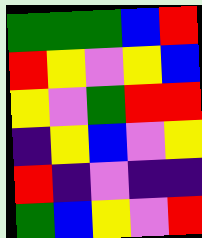[["green", "green", "green", "blue", "red"], ["red", "yellow", "violet", "yellow", "blue"], ["yellow", "violet", "green", "red", "red"], ["indigo", "yellow", "blue", "violet", "yellow"], ["red", "indigo", "violet", "indigo", "indigo"], ["green", "blue", "yellow", "violet", "red"]]